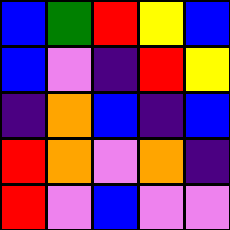[["blue", "green", "red", "yellow", "blue"], ["blue", "violet", "indigo", "red", "yellow"], ["indigo", "orange", "blue", "indigo", "blue"], ["red", "orange", "violet", "orange", "indigo"], ["red", "violet", "blue", "violet", "violet"]]